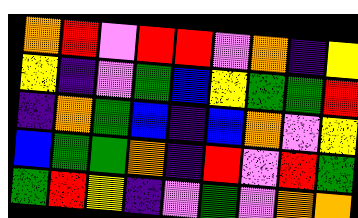[["orange", "red", "violet", "red", "red", "violet", "orange", "indigo", "yellow"], ["yellow", "indigo", "violet", "green", "blue", "yellow", "green", "green", "red"], ["indigo", "orange", "green", "blue", "indigo", "blue", "orange", "violet", "yellow"], ["blue", "green", "green", "orange", "indigo", "red", "violet", "red", "green"], ["green", "red", "yellow", "indigo", "violet", "green", "violet", "orange", "orange"]]